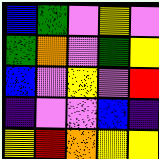[["blue", "green", "violet", "yellow", "violet"], ["green", "orange", "violet", "green", "yellow"], ["blue", "violet", "yellow", "violet", "red"], ["indigo", "violet", "violet", "blue", "indigo"], ["yellow", "red", "orange", "yellow", "yellow"]]